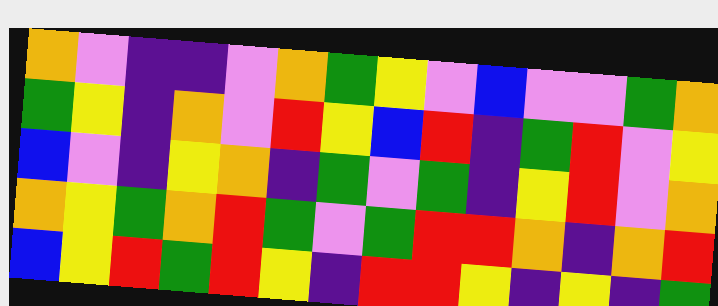[["orange", "violet", "indigo", "indigo", "violet", "orange", "green", "yellow", "violet", "blue", "violet", "violet", "green", "orange"], ["green", "yellow", "indigo", "orange", "violet", "red", "yellow", "blue", "red", "indigo", "green", "red", "violet", "yellow"], ["blue", "violet", "indigo", "yellow", "orange", "indigo", "green", "violet", "green", "indigo", "yellow", "red", "violet", "orange"], ["orange", "yellow", "green", "orange", "red", "green", "violet", "green", "red", "red", "orange", "indigo", "orange", "red"], ["blue", "yellow", "red", "green", "red", "yellow", "indigo", "red", "red", "yellow", "indigo", "yellow", "indigo", "green"]]